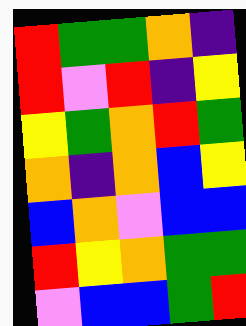[["red", "green", "green", "orange", "indigo"], ["red", "violet", "red", "indigo", "yellow"], ["yellow", "green", "orange", "red", "green"], ["orange", "indigo", "orange", "blue", "yellow"], ["blue", "orange", "violet", "blue", "blue"], ["red", "yellow", "orange", "green", "green"], ["violet", "blue", "blue", "green", "red"]]